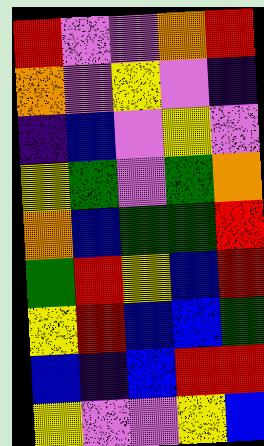[["red", "violet", "violet", "orange", "red"], ["orange", "violet", "yellow", "violet", "indigo"], ["indigo", "blue", "violet", "yellow", "violet"], ["yellow", "green", "violet", "green", "orange"], ["orange", "blue", "green", "green", "red"], ["green", "red", "yellow", "blue", "red"], ["yellow", "red", "blue", "blue", "green"], ["blue", "indigo", "blue", "red", "red"], ["yellow", "violet", "violet", "yellow", "blue"]]